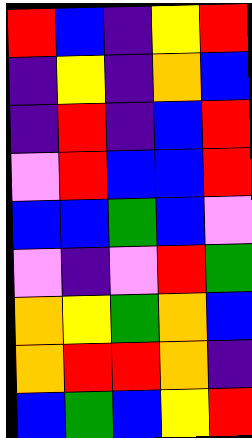[["red", "blue", "indigo", "yellow", "red"], ["indigo", "yellow", "indigo", "orange", "blue"], ["indigo", "red", "indigo", "blue", "red"], ["violet", "red", "blue", "blue", "red"], ["blue", "blue", "green", "blue", "violet"], ["violet", "indigo", "violet", "red", "green"], ["orange", "yellow", "green", "orange", "blue"], ["orange", "red", "red", "orange", "indigo"], ["blue", "green", "blue", "yellow", "red"]]